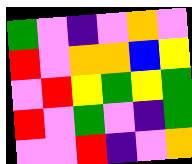[["green", "violet", "indigo", "violet", "orange", "violet"], ["red", "violet", "orange", "orange", "blue", "yellow"], ["violet", "red", "yellow", "green", "yellow", "green"], ["red", "violet", "green", "violet", "indigo", "green"], ["violet", "violet", "red", "indigo", "violet", "orange"]]